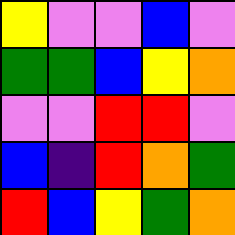[["yellow", "violet", "violet", "blue", "violet"], ["green", "green", "blue", "yellow", "orange"], ["violet", "violet", "red", "red", "violet"], ["blue", "indigo", "red", "orange", "green"], ["red", "blue", "yellow", "green", "orange"]]